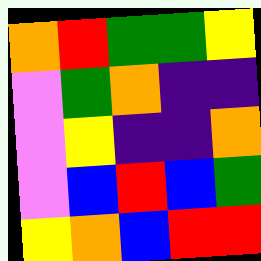[["orange", "red", "green", "green", "yellow"], ["violet", "green", "orange", "indigo", "indigo"], ["violet", "yellow", "indigo", "indigo", "orange"], ["violet", "blue", "red", "blue", "green"], ["yellow", "orange", "blue", "red", "red"]]